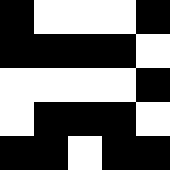[["black", "white", "white", "white", "black"], ["black", "black", "black", "black", "white"], ["white", "white", "white", "white", "black"], ["white", "black", "black", "black", "white"], ["black", "black", "white", "black", "black"]]